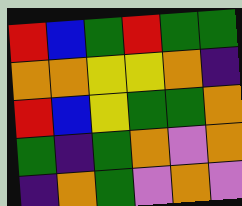[["red", "blue", "green", "red", "green", "green"], ["orange", "orange", "yellow", "yellow", "orange", "indigo"], ["red", "blue", "yellow", "green", "green", "orange"], ["green", "indigo", "green", "orange", "violet", "orange"], ["indigo", "orange", "green", "violet", "orange", "violet"]]